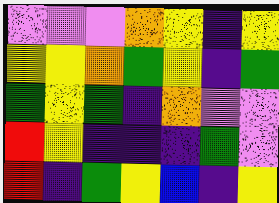[["violet", "violet", "violet", "orange", "yellow", "indigo", "yellow"], ["yellow", "yellow", "orange", "green", "yellow", "indigo", "green"], ["green", "yellow", "green", "indigo", "orange", "violet", "violet"], ["red", "yellow", "indigo", "indigo", "indigo", "green", "violet"], ["red", "indigo", "green", "yellow", "blue", "indigo", "yellow"]]